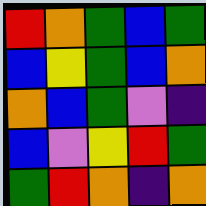[["red", "orange", "green", "blue", "green"], ["blue", "yellow", "green", "blue", "orange"], ["orange", "blue", "green", "violet", "indigo"], ["blue", "violet", "yellow", "red", "green"], ["green", "red", "orange", "indigo", "orange"]]